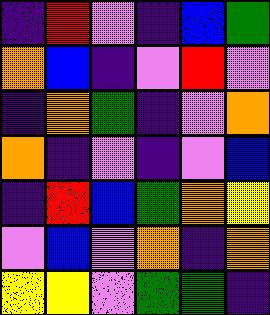[["indigo", "red", "violet", "indigo", "blue", "green"], ["orange", "blue", "indigo", "violet", "red", "violet"], ["indigo", "orange", "green", "indigo", "violet", "orange"], ["orange", "indigo", "violet", "indigo", "violet", "blue"], ["indigo", "red", "blue", "green", "orange", "yellow"], ["violet", "blue", "violet", "orange", "indigo", "orange"], ["yellow", "yellow", "violet", "green", "green", "indigo"]]